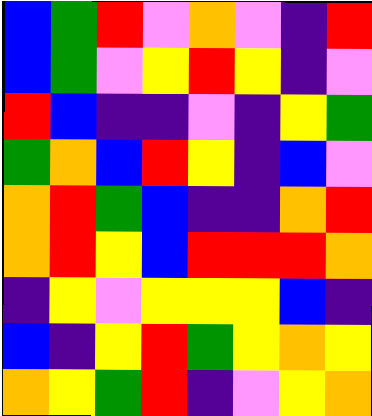[["blue", "green", "red", "violet", "orange", "violet", "indigo", "red"], ["blue", "green", "violet", "yellow", "red", "yellow", "indigo", "violet"], ["red", "blue", "indigo", "indigo", "violet", "indigo", "yellow", "green"], ["green", "orange", "blue", "red", "yellow", "indigo", "blue", "violet"], ["orange", "red", "green", "blue", "indigo", "indigo", "orange", "red"], ["orange", "red", "yellow", "blue", "red", "red", "red", "orange"], ["indigo", "yellow", "violet", "yellow", "yellow", "yellow", "blue", "indigo"], ["blue", "indigo", "yellow", "red", "green", "yellow", "orange", "yellow"], ["orange", "yellow", "green", "red", "indigo", "violet", "yellow", "orange"]]